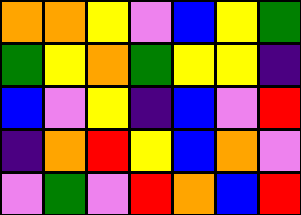[["orange", "orange", "yellow", "violet", "blue", "yellow", "green"], ["green", "yellow", "orange", "green", "yellow", "yellow", "indigo"], ["blue", "violet", "yellow", "indigo", "blue", "violet", "red"], ["indigo", "orange", "red", "yellow", "blue", "orange", "violet"], ["violet", "green", "violet", "red", "orange", "blue", "red"]]